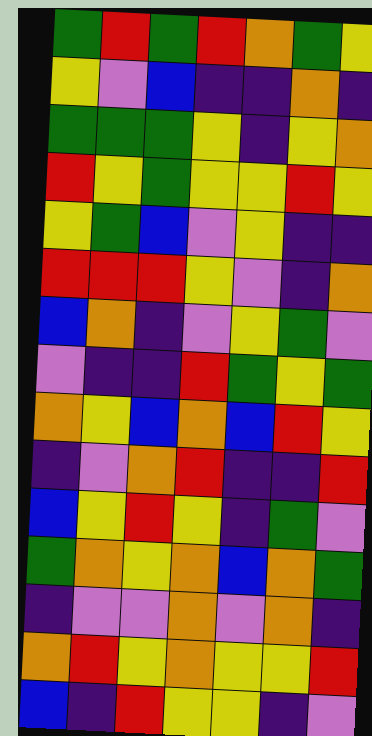[["green", "red", "green", "red", "orange", "green", "yellow"], ["yellow", "violet", "blue", "indigo", "indigo", "orange", "indigo"], ["green", "green", "green", "yellow", "indigo", "yellow", "orange"], ["red", "yellow", "green", "yellow", "yellow", "red", "yellow"], ["yellow", "green", "blue", "violet", "yellow", "indigo", "indigo"], ["red", "red", "red", "yellow", "violet", "indigo", "orange"], ["blue", "orange", "indigo", "violet", "yellow", "green", "violet"], ["violet", "indigo", "indigo", "red", "green", "yellow", "green"], ["orange", "yellow", "blue", "orange", "blue", "red", "yellow"], ["indigo", "violet", "orange", "red", "indigo", "indigo", "red"], ["blue", "yellow", "red", "yellow", "indigo", "green", "violet"], ["green", "orange", "yellow", "orange", "blue", "orange", "green"], ["indigo", "violet", "violet", "orange", "violet", "orange", "indigo"], ["orange", "red", "yellow", "orange", "yellow", "yellow", "red"], ["blue", "indigo", "red", "yellow", "yellow", "indigo", "violet"]]